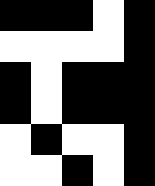[["black", "black", "black", "white", "black"], ["white", "white", "white", "white", "black"], ["black", "white", "black", "black", "black"], ["black", "white", "black", "black", "black"], ["white", "black", "white", "white", "black"], ["white", "white", "black", "white", "black"]]